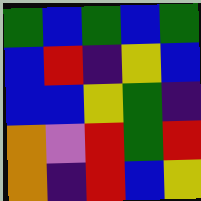[["green", "blue", "green", "blue", "green"], ["blue", "red", "indigo", "yellow", "blue"], ["blue", "blue", "yellow", "green", "indigo"], ["orange", "violet", "red", "green", "red"], ["orange", "indigo", "red", "blue", "yellow"]]